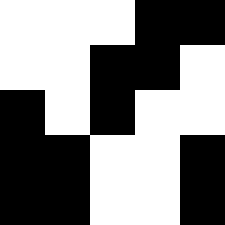[["white", "white", "white", "black", "black"], ["white", "white", "black", "black", "white"], ["black", "white", "black", "white", "white"], ["black", "black", "white", "white", "black"], ["black", "black", "white", "white", "black"]]